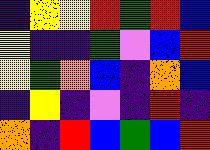[["indigo", "yellow", "yellow", "red", "green", "red", "blue"], ["yellow", "indigo", "indigo", "green", "violet", "blue", "red"], ["yellow", "green", "orange", "blue", "indigo", "orange", "blue"], ["indigo", "yellow", "indigo", "violet", "indigo", "red", "indigo"], ["orange", "indigo", "red", "blue", "green", "blue", "red"]]